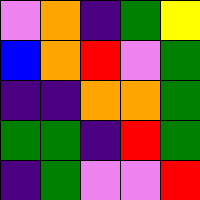[["violet", "orange", "indigo", "green", "yellow"], ["blue", "orange", "red", "violet", "green"], ["indigo", "indigo", "orange", "orange", "green"], ["green", "green", "indigo", "red", "green"], ["indigo", "green", "violet", "violet", "red"]]